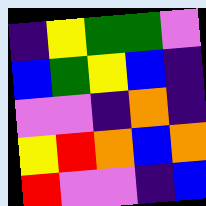[["indigo", "yellow", "green", "green", "violet"], ["blue", "green", "yellow", "blue", "indigo"], ["violet", "violet", "indigo", "orange", "indigo"], ["yellow", "red", "orange", "blue", "orange"], ["red", "violet", "violet", "indigo", "blue"]]